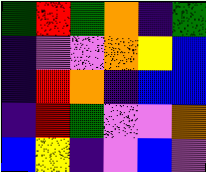[["green", "red", "green", "orange", "indigo", "green"], ["indigo", "violet", "violet", "orange", "yellow", "blue"], ["indigo", "red", "orange", "indigo", "blue", "blue"], ["indigo", "red", "green", "violet", "violet", "orange"], ["blue", "yellow", "indigo", "violet", "blue", "violet"]]